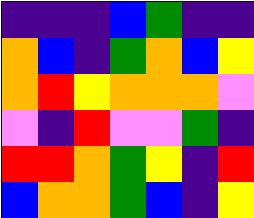[["indigo", "indigo", "indigo", "blue", "green", "indigo", "indigo"], ["orange", "blue", "indigo", "green", "orange", "blue", "yellow"], ["orange", "red", "yellow", "orange", "orange", "orange", "violet"], ["violet", "indigo", "red", "violet", "violet", "green", "indigo"], ["red", "red", "orange", "green", "yellow", "indigo", "red"], ["blue", "orange", "orange", "green", "blue", "indigo", "yellow"]]